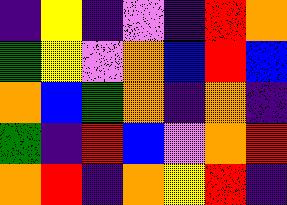[["indigo", "yellow", "indigo", "violet", "indigo", "red", "orange"], ["green", "yellow", "violet", "orange", "blue", "red", "blue"], ["orange", "blue", "green", "orange", "indigo", "orange", "indigo"], ["green", "indigo", "red", "blue", "violet", "orange", "red"], ["orange", "red", "indigo", "orange", "yellow", "red", "indigo"]]